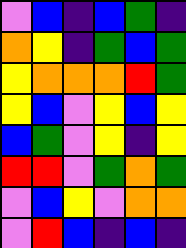[["violet", "blue", "indigo", "blue", "green", "indigo"], ["orange", "yellow", "indigo", "green", "blue", "green"], ["yellow", "orange", "orange", "orange", "red", "green"], ["yellow", "blue", "violet", "yellow", "blue", "yellow"], ["blue", "green", "violet", "yellow", "indigo", "yellow"], ["red", "red", "violet", "green", "orange", "green"], ["violet", "blue", "yellow", "violet", "orange", "orange"], ["violet", "red", "blue", "indigo", "blue", "indigo"]]